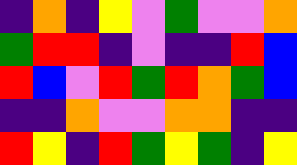[["indigo", "orange", "indigo", "yellow", "violet", "green", "violet", "violet", "orange"], ["green", "red", "red", "indigo", "violet", "indigo", "indigo", "red", "blue"], ["red", "blue", "violet", "red", "green", "red", "orange", "green", "blue"], ["indigo", "indigo", "orange", "violet", "violet", "orange", "orange", "indigo", "indigo"], ["red", "yellow", "indigo", "red", "green", "yellow", "green", "indigo", "yellow"]]